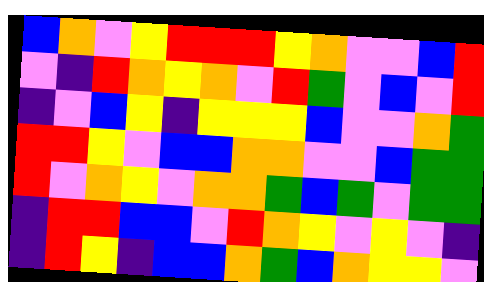[["blue", "orange", "violet", "yellow", "red", "red", "red", "yellow", "orange", "violet", "violet", "blue", "red"], ["violet", "indigo", "red", "orange", "yellow", "orange", "violet", "red", "green", "violet", "blue", "violet", "red"], ["indigo", "violet", "blue", "yellow", "indigo", "yellow", "yellow", "yellow", "blue", "violet", "violet", "orange", "green"], ["red", "red", "yellow", "violet", "blue", "blue", "orange", "orange", "violet", "violet", "blue", "green", "green"], ["red", "violet", "orange", "yellow", "violet", "orange", "orange", "green", "blue", "green", "violet", "green", "green"], ["indigo", "red", "red", "blue", "blue", "violet", "red", "orange", "yellow", "violet", "yellow", "violet", "indigo"], ["indigo", "red", "yellow", "indigo", "blue", "blue", "orange", "green", "blue", "orange", "yellow", "yellow", "violet"]]